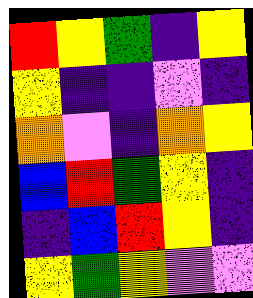[["red", "yellow", "green", "indigo", "yellow"], ["yellow", "indigo", "indigo", "violet", "indigo"], ["orange", "violet", "indigo", "orange", "yellow"], ["blue", "red", "green", "yellow", "indigo"], ["indigo", "blue", "red", "yellow", "indigo"], ["yellow", "green", "yellow", "violet", "violet"]]